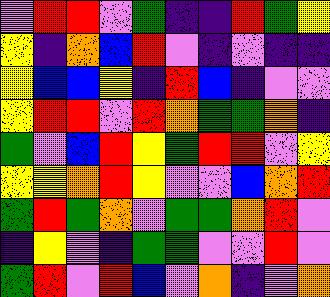[["violet", "red", "red", "violet", "green", "indigo", "indigo", "red", "green", "yellow"], ["yellow", "indigo", "orange", "blue", "red", "violet", "indigo", "violet", "indigo", "indigo"], ["yellow", "blue", "blue", "yellow", "indigo", "red", "blue", "indigo", "violet", "violet"], ["yellow", "red", "red", "violet", "red", "orange", "green", "green", "orange", "indigo"], ["green", "violet", "blue", "red", "yellow", "green", "red", "red", "violet", "yellow"], ["yellow", "yellow", "orange", "red", "yellow", "violet", "violet", "blue", "orange", "red"], ["green", "red", "green", "orange", "violet", "green", "green", "orange", "red", "violet"], ["indigo", "yellow", "violet", "indigo", "green", "green", "violet", "violet", "red", "violet"], ["green", "red", "violet", "red", "blue", "violet", "orange", "indigo", "violet", "orange"]]